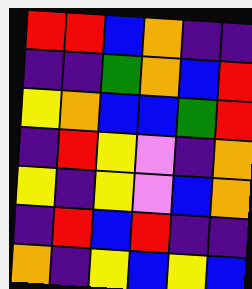[["red", "red", "blue", "orange", "indigo", "indigo"], ["indigo", "indigo", "green", "orange", "blue", "red"], ["yellow", "orange", "blue", "blue", "green", "red"], ["indigo", "red", "yellow", "violet", "indigo", "orange"], ["yellow", "indigo", "yellow", "violet", "blue", "orange"], ["indigo", "red", "blue", "red", "indigo", "indigo"], ["orange", "indigo", "yellow", "blue", "yellow", "blue"]]